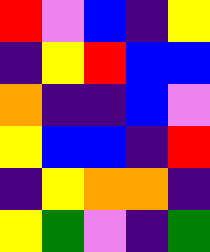[["red", "violet", "blue", "indigo", "yellow"], ["indigo", "yellow", "red", "blue", "blue"], ["orange", "indigo", "indigo", "blue", "violet"], ["yellow", "blue", "blue", "indigo", "red"], ["indigo", "yellow", "orange", "orange", "indigo"], ["yellow", "green", "violet", "indigo", "green"]]